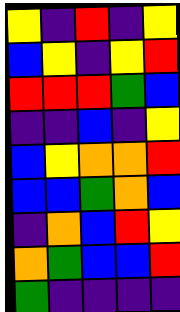[["yellow", "indigo", "red", "indigo", "yellow"], ["blue", "yellow", "indigo", "yellow", "red"], ["red", "red", "red", "green", "blue"], ["indigo", "indigo", "blue", "indigo", "yellow"], ["blue", "yellow", "orange", "orange", "red"], ["blue", "blue", "green", "orange", "blue"], ["indigo", "orange", "blue", "red", "yellow"], ["orange", "green", "blue", "blue", "red"], ["green", "indigo", "indigo", "indigo", "indigo"]]